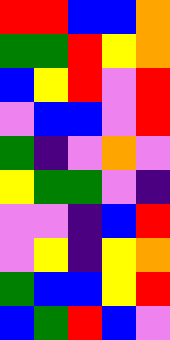[["red", "red", "blue", "blue", "orange"], ["green", "green", "red", "yellow", "orange"], ["blue", "yellow", "red", "violet", "red"], ["violet", "blue", "blue", "violet", "red"], ["green", "indigo", "violet", "orange", "violet"], ["yellow", "green", "green", "violet", "indigo"], ["violet", "violet", "indigo", "blue", "red"], ["violet", "yellow", "indigo", "yellow", "orange"], ["green", "blue", "blue", "yellow", "red"], ["blue", "green", "red", "blue", "violet"]]